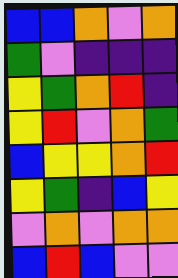[["blue", "blue", "orange", "violet", "orange"], ["green", "violet", "indigo", "indigo", "indigo"], ["yellow", "green", "orange", "red", "indigo"], ["yellow", "red", "violet", "orange", "green"], ["blue", "yellow", "yellow", "orange", "red"], ["yellow", "green", "indigo", "blue", "yellow"], ["violet", "orange", "violet", "orange", "orange"], ["blue", "red", "blue", "violet", "violet"]]